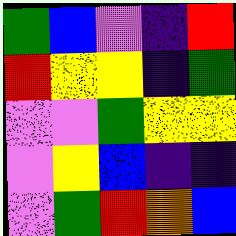[["green", "blue", "violet", "indigo", "red"], ["red", "yellow", "yellow", "indigo", "green"], ["violet", "violet", "green", "yellow", "yellow"], ["violet", "yellow", "blue", "indigo", "indigo"], ["violet", "green", "red", "orange", "blue"]]